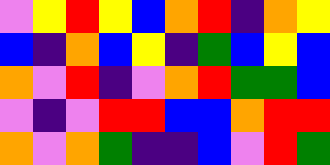[["violet", "yellow", "red", "yellow", "blue", "orange", "red", "indigo", "orange", "yellow"], ["blue", "indigo", "orange", "blue", "yellow", "indigo", "green", "blue", "yellow", "blue"], ["orange", "violet", "red", "indigo", "violet", "orange", "red", "green", "green", "blue"], ["violet", "indigo", "violet", "red", "red", "blue", "blue", "orange", "red", "red"], ["orange", "violet", "orange", "green", "indigo", "indigo", "blue", "violet", "red", "green"]]